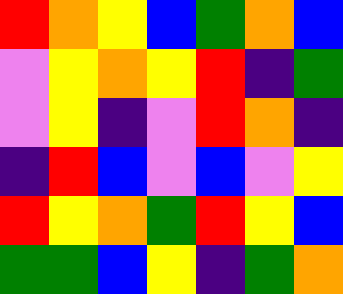[["red", "orange", "yellow", "blue", "green", "orange", "blue"], ["violet", "yellow", "orange", "yellow", "red", "indigo", "green"], ["violet", "yellow", "indigo", "violet", "red", "orange", "indigo"], ["indigo", "red", "blue", "violet", "blue", "violet", "yellow"], ["red", "yellow", "orange", "green", "red", "yellow", "blue"], ["green", "green", "blue", "yellow", "indigo", "green", "orange"]]